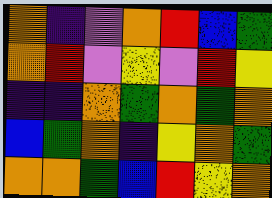[["orange", "indigo", "violet", "orange", "red", "blue", "green"], ["orange", "red", "violet", "yellow", "violet", "red", "yellow"], ["indigo", "indigo", "orange", "green", "orange", "green", "orange"], ["blue", "green", "orange", "indigo", "yellow", "orange", "green"], ["orange", "orange", "green", "blue", "red", "yellow", "orange"]]